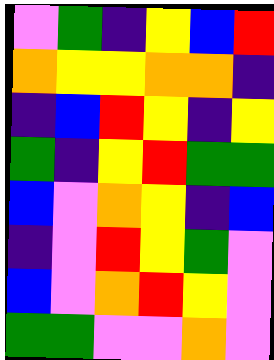[["violet", "green", "indigo", "yellow", "blue", "red"], ["orange", "yellow", "yellow", "orange", "orange", "indigo"], ["indigo", "blue", "red", "yellow", "indigo", "yellow"], ["green", "indigo", "yellow", "red", "green", "green"], ["blue", "violet", "orange", "yellow", "indigo", "blue"], ["indigo", "violet", "red", "yellow", "green", "violet"], ["blue", "violet", "orange", "red", "yellow", "violet"], ["green", "green", "violet", "violet", "orange", "violet"]]